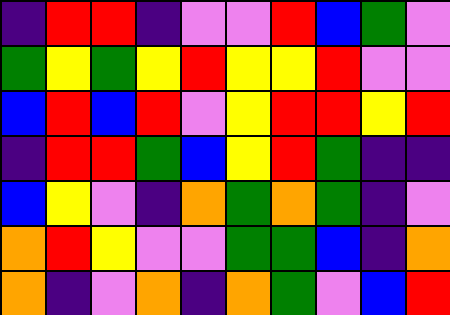[["indigo", "red", "red", "indigo", "violet", "violet", "red", "blue", "green", "violet"], ["green", "yellow", "green", "yellow", "red", "yellow", "yellow", "red", "violet", "violet"], ["blue", "red", "blue", "red", "violet", "yellow", "red", "red", "yellow", "red"], ["indigo", "red", "red", "green", "blue", "yellow", "red", "green", "indigo", "indigo"], ["blue", "yellow", "violet", "indigo", "orange", "green", "orange", "green", "indigo", "violet"], ["orange", "red", "yellow", "violet", "violet", "green", "green", "blue", "indigo", "orange"], ["orange", "indigo", "violet", "orange", "indigo", "orange", "green", "violet", "blue", "red"]]